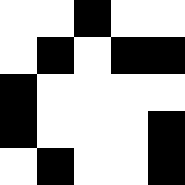[["white", "white", "black", "white", "white"], ["white", "black", "white", "black", "black"], ["black", "white", "white", "white", "white"], ["black", "white", "white", "white", "black"], ["white", "black", "white", "white", "black"]]